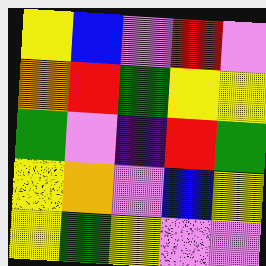[["yellow", "blue", "violet", "red", "violet"], ["orange", "red", "green", "yellow", "yellow"], ["green", "violet", "indigo", "red", "green"], ["yellow", "orange", "violet", "blue", "yellow"], ["yellow", "green", "yellow", "violet", "violet"]]